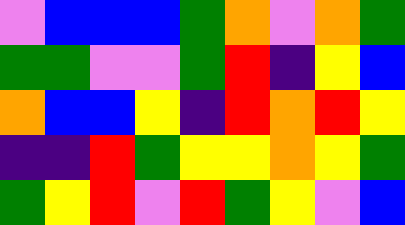[["violet", "blue", "blue", "blue", "green", "orange", "violet", "orange", "green"], ["green", "green", "violet", "violet", "green", "red", "indigo", "yellow", "blue"], ["orange", "blue", "blue", "yellow", "indigo", "red", "orange", "red", "yellow"], ["indigo", "indigo", "red", "green", "yellow", "yellow", "orange", "yellow", "green"], ["green", "yellow", "red", "violet", "red", "green", "yellow", "violet", "blue"]]